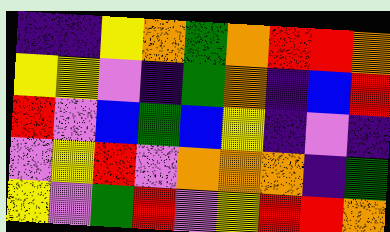[["indigo", "indigo", "yellow", "orange", "green", "orange", "red", "red", "orange"], ["yellow", "yellow", "violet", "indigo", "green", "orange", "indigo", "blue", "red"], ["red", "violet", "blue", "green", "blue", "yellow", "indigo", "violet", "indigo"], ["violet", "yellow", "red", "violet", "orange", "orange", "orange", "indigo", "green"], ["yellow", "violet", "green", "red", "violet", "yellow", "red", "red", "orange"]]